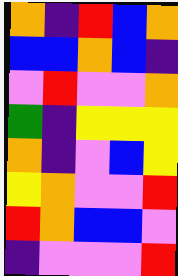[["orange", "indigo", "red", "blue", "orange"], ["blue", "blue", "orange", "blue", "indigo"], ["violet", "red", "violet", "violet", "orange"], ["green", "indigo", "yellow", "yellow", "yellow"], ["orange", "indigo", "violet", "blue", "yellow"], ["yellow", "orange", "violet", "violet", "red"], ["red", "orange", "blue", "blue", "violet"], ["indigo", "violet", "violet", "violet", "red"]]